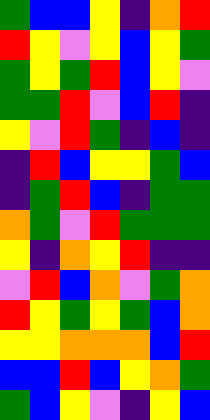[["green", "blue", "blue", "yellow", "indigo", "orange", "red"], ["red", "yellow", "violet", "yellow", "blue", "yellow", "green"], ["green", "yellow", "green", "red", "blue", "yellow", "violet"], ["green", "green", "red", "violet", "blue", "red", "indigo"], ["yellow", "violet", "red", "green", "indigo", "blue", "indigo"], ["indigo", "red", "blue", "yellow", "yellow", "green", "blue"], ["indigo", "green", "red", "blue", "indigo", "green", "green"], ["orange", "green", "violet", "red", "green", "green", "green"], ["yellow", "indigo", "orange", "yellow", "red", "indigo", "indigo"], ["violet", "red", "blue", "orange", "violet", "green", "orange"], ["red", "yellow", "green", "yellow", "green", "blue", "orange"], ["yellow", "yellow", "orange", "orange", "orange", "blue", "red"], ["blue", "blue", "red", "blue", "yellow", "orange", "green"], ["green", "blue", "yellow", "violet", "indigo", "yellow", "blue"]]